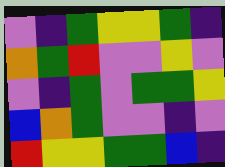[["violet", "indigo", "green", "yellow", "yellow", "green", "indigo"], ["orange", "green", "red", "violet", "violet", "yellow", "violet"], ["violet", "indigo", "green", "violet", "green", "green", "yellow"], ["blue", "orange", "green", "violet", "violet", "indigo", "violet"], ["red", "yellow", "yellow", "green", "green", "blue", "indigo"]]